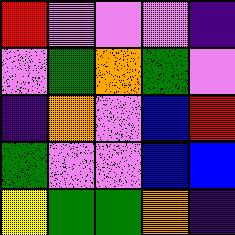[["red", "violet", "violet", "violet", "indigo"], ["violet", "green", "orange", "green", "violet"], ["indigo", "orange", "violet", "blue", "red"], ["green", "violet", "violet", "blue", "blue"], ["yellow", "green", "green", "orange", "indigo"]]